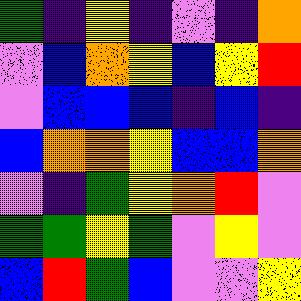[["green", "indigo", "yellow", "indigo", "violet", "indigo", "orange"], ["violet", "blue", "orange", "yellow", "blue", "yellow", "red"], ["violet", "blue", "blue", "blue", "indigo", "blue", "indigo"], ["blue", "orange", "orange", "yellow", "blue", "blue", "orange"], ["violet", "indigo", "green", "yellow", "orange", "red", "violet"], ["green", "green", "yellow", "green", "violet", "yellow", "violet"], ["blue", "red", "green", "blue", "violet", "violet", "yellow"]]